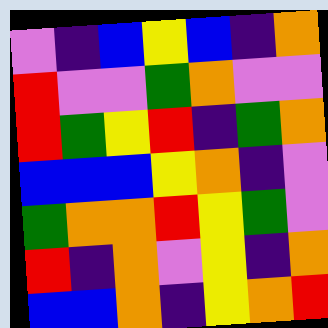[["violet", "indigo", "blue", "yellow", "blue", "indigo", "orange"], ["red", "violet", "violet", "green", "orange", "violet", "violet"], ["red", "green", "yellow", "red", "indigo", "green", "orange"], ["blue", "blue", "blue", "yellow", "orange", "indigo", "violet"], ["green", "orange", "orange", "red", "yellow", "green", "violet"], ["red", "indigo", "orange", "violet", "yellow", "indigo", "orange"], ["blue", "blue", "orange", "indigo", "yellow", "orange", "red"]]